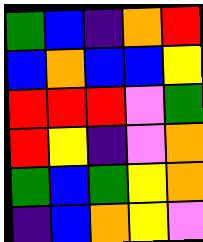[["green", "blue", "indigo", "orange", "red"], ["blue", "orange", "blue", "blue", "yellow"], ["red", "red", "red", "violet", "green"], ["red", "yellow", "indigo", "violet", "orange"], ["green", "blue", "green", "yellow", "orange"], ["indigo", "blue", "orange", "yellow", "violet"]]